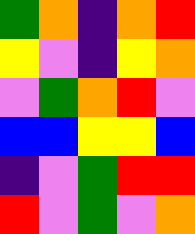[["green", "orange", "indigo", "orange", "red"], ["yellow", "violet", "indigo", "yellow", "orange"], ["violet", "green", "orange", "red", "violet"], ["blue", "blue", "yellow", "yellow", "blue"], ["indigo", "violet", "green", "red", "red"], ["red", "violet", "green", "violet", "orange"]]